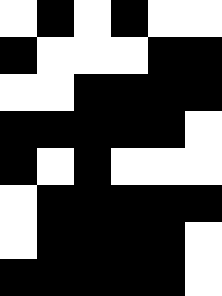[["white", "black", "white", "black", "white", "white"], ["black", "white", "white", "white", "black", "black"], ["white", "white", "black", "black", "black", "black"], ["black", "black", "black", "black", "black", "white"], ["black", "white", "black", "white", "white", "white"], ["white", "black", "black", "black", "black", "black"], ["white", "black", "black", "black", "black", "white"], ["black", "black", "black", "black", "black", "white"]]